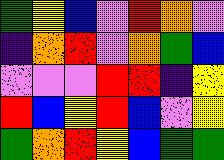[["green", "yellow", "blue", "violet", "red", "orange", "violet"], ["indigo", "orange", "red", "violet", "orange", "green", "blue"], ["violet", "violet", "violet", "red", "red", "indigo", "yellow"], ["red", "blue", "yellow", "red", "blue", "violet", "yellow"], ["green", "orange", "red", "yellow", "blue", "green", "green"]]